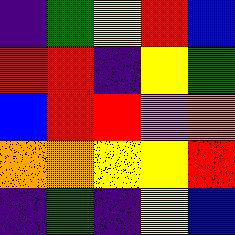[["indigo", "green", "yellow", "red", "blue"], ["red", "red", "indigo", "yellow", "green"], ["blue", "red", "red", "violet", "orange"], ["orange", "orange", "yellow", "yellow", "red"], ["indigo", "green", "indigo", "yellow", "blue"]]